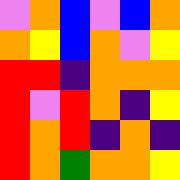[["violet", "orange", "blue", "violet", "blue", "orange"], ["orange", "yellow", "blue", "orange", "violet", "yellow"], ["red", "red", "indigo", "orange", "orange", "orange"], ["red", "violet", "red", "orange", "indigo", "yellow"], ["red", "orange", "red", "indigo", "orange", "indigo"], ["red", "orange", "green", "orange", "orange", "yellow"]]